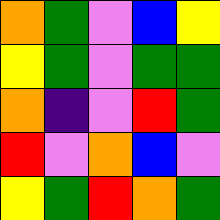[["orange", "green", "violet", "blue", "yellow"], ["yellow", "green", "violet", "green", "green"], ["orange", "indigo", "violet", "red", "green"], ["red", "violet", "orange", "blue", "violet"], ["yellow", "green", "red", "orange", "green"]]